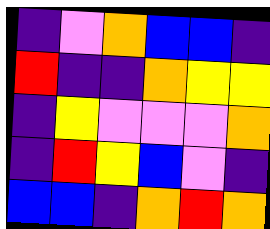[["indigo", "violet", "orange", "blue", "blue", "indigo"], ["red", "indigo", "indigo", "orange", "yellow", "yellow"], ["indigo", "yellow", "violet", "violet", "violet", "orange"], ["indigo", "red", "yellow", "blue", "violet", "indigo"], ["blue", "blue", "indigo", "orange", "red", "orange"]]